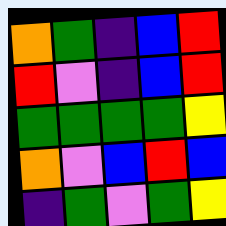[["orange", "green", "indigo", "blue", "red"], ["red", "violet", "indigo", "blue", "red"], ["green", "green", "green", "green", "yellow"], ["orange", "violet", "blue", "red", "blue"], ["indigo", "green", "violet", "green", "yellow"]]